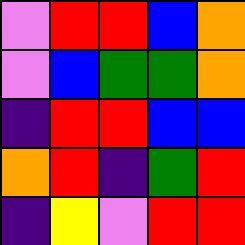[["violet", "red", "red", "blue", "orange"], ["violet", "blue", "green", "green", "orange"], ["indigo", "red", "red", "blue", "blue"], ["orange", "red", "indigo", "green", "red"], ["indigo", "yellow", "violet", "red", "red"]]